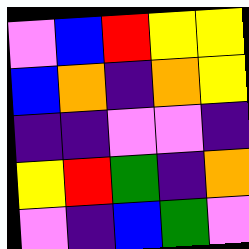[["violet", "blue", "red", "yellow", "yellow"], ["blue", "orange", "indigo", "orange", "yellow"], ["indigo", "indigo", "violet", "violet", "indigo"], ["yellow", "red", "green", "indigo", "orange"], ["violet", "indigo", "blue", "green", "violet"]]